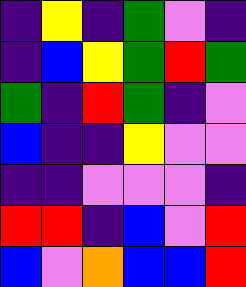[["indigo", "yellow", "indigo", "green", "violet", "indigo"], ["indigo", "blue", "yellow", "green", "red", "green"], ["green", "indigo", "red", "green", "indigo", "violet"], ["blue", "indigo", "indigo", "yellow", "violet", "violet"], ["indigo", "indigo", "violet", "violet", "violet", "indigo"], ["red", "red", "indigo", "blue", "violet", "red"], ["blue", "violet", "orange", "blue", "blue", "red"]]